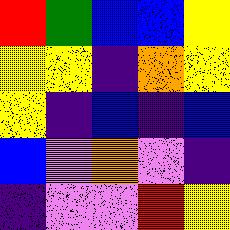[["red", "green", "blue", "blue", "yellow"], ["yellow", "yellow", "indigo", "orange", "yellow"], ["yellow", "indigo", "blue", "indigo", "blue"], ["blue", "violet", "orange", "violet", "indigo"], ["indigo", "violet", "violet", "red", "yellow"]]